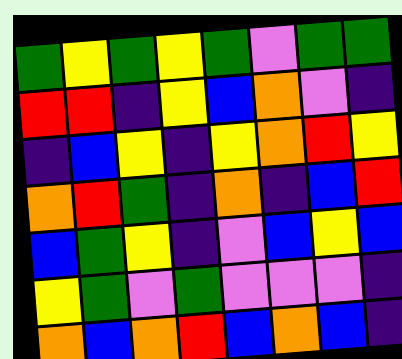[["green", "yellow", "green", "yellow", "green", "violet", "green", "green"], ["red", "red", "indigo", "yellow", "blue", "orange", "violet", "indigo"], ["indigo", "blue", "yellow", "indigo", "yellow", "orange", "red", "yellow"], ["orange", "red", "green", "indigo", "orange", "indigo", "blue", "red"], ["blue", "green", "yellow", "indigo", "violet", "blue", "yellow", "blue"], ["yellow", "green", "violet", "green", "violet", "violet", "violet", "indigo"], ["orange", "blue", "orange", "red", "blue", "orange", "blue", "indigo"]]